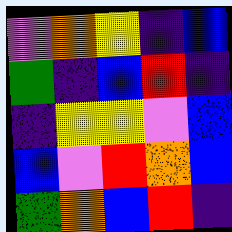[["violet", "orange", "yellow", "indigo", "blue"], ["green", "indigo", "blue", "red", "indigo"], ["indigo", "yellow", "yellow", "violet", "blue"], ["blue", "violet", "red", "orange", "blue"], ["green", "orange", "blue", "red", "indigo"]]